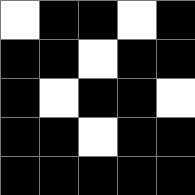[["white", "black", "black", "white", "black"], ["black", "black", "white", "black", "black"], ["black", "white", "black", "black", "white"], ["black", "black", "white", "black", "black"], ["black", "black", "black", "black", "black"]]